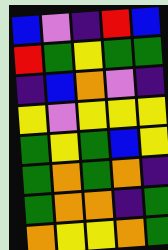[["blue", "violet", "indigo", "red", "blue"], ["red", "green", "yellow", "green", "green"], ["indigo", "blue", "orange", "violet", "indigo"], ["yellow", "violet", "yellow", "yellow", "yellow"], ["green", "yellow", "green", "blue", "yellow"], ["green", "orange", "green", "orange", "indigo"], ["green", "orange", "orange", "indigo", "green"], ["orange", "yellow", "yellow", "orange", "green"]]